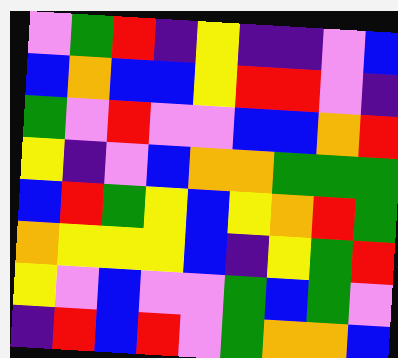[["violet", "green", "red", "indigo", "yellow", "indigo", "indigo", "violet", "blue"], ["blue", "orange", "blue", "blue", "yellow", "red", "red", "violet", "indigo"], ["green", "violet", "red", "violet", "violet", "blue", "blue", "orange", "red"], ["yellow", "indigo", "violet", "blue", "orange", "orange", "green", "green", "green"], ["blue", "red", "green", "yellow", "blue", "yellow", "orange", "red", "green"], ["orange", "yellow", "yellow", "yellow", "blue", "indigo", "yellow", "green", "red"], ["yellow", "violet", "blue", "violet", "violet", "green", "blue", "green", "violet"], ["indigo", "red", "blue", "red", "violet", "green", "orange", "orange", "blue"]]